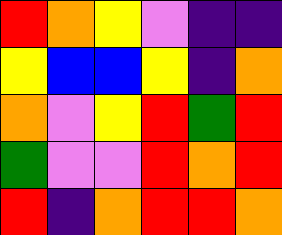[["red", "orange", "yellow", "violet", "indigo", "indigo"], ["yellow", "blue", "blue", "yellow", "indigo", "orange"], ["orange", "violet", "yellow", "red", "green", "red"], ["green", "violet", "violet", "red", "orange", "red"], ["red", "indigo", "orange", "red", "red", "orange"]]